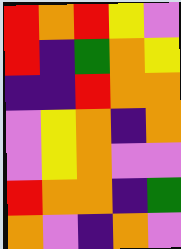[["red", "orange", "red", "yellow", "violet"], ["red", "indigo", "green", "orange", "yellow"], ["indigo", "indigo", "red", "orange", "orange"], ["violet", "yellow", "orange", "indigo", "orange"], ["violet", "yellow", "orange", "violet", "violet"], ["red", "orange", "orange", "indigo", "green"], ["orange", "violet", "indigo", "orange", "violet"]]